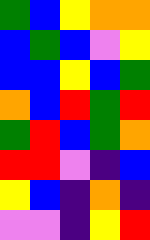[["green", "blue", "yellow", "orange", "orange"], ["blue", "green", "blue", "violet", "yellow"], ["blue", "blue", "yellow", "blue", "green"], ["orange", "blue", "red", "green", "red"], ["green", "red", "blue", "green", "orange"], ["red", "red", "violet", "indigo", "blue"], ["yellow", "blue", "indigo", "orange", "indigo"], ["violet", "violet", "indigo", "yellow", "red"]]